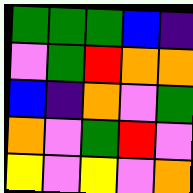[["green", "green", "green", "blue", "indigo"], ["violet", "green", "red", "orange", "orange"], ["blue", "indigo", "orange", "violet", "green"], ["orange", "violet", "green", "red", "violet"], ["yellow", "violet", "yellow", "violet", "orange"]]